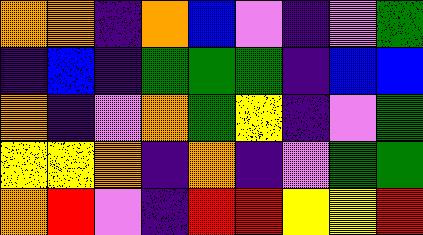[["orange", "orange", "indigo", "orange", "blue", "violet", "indigo", "violet", "green"], ["indigo", "blue", "indigo", "green", "green", "green", "indigo", "blue", "blue"], ["orange", "indigo", "violet", "orange", "green", "yellow", "indigo", "violet", "green"], ["yellow", "yellow", "orange", "indigo", "orange", "indigo", "violet", "green", "green"], ["orange", "red", "violet", "indigo", "red", "red", "yellow", "yellow", "red"]]